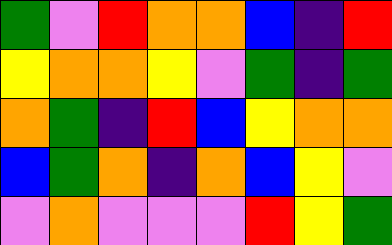[["green", "violet", "red", "orange", "orange", "blue", "indigo", "red"], ["yellow", "orange", "orange", "yellow", "violet", "green", "indigo", "green"], ["orange", "green", "indigo", "red", "blue", "yellow", "orange", "orange"], ["blue", "green", "orange", "indigo", "orange", "blue", "yellow", "violet"], ["violet", "orange", "violet", "violet", "violet", "red", "yellow", "green"]]